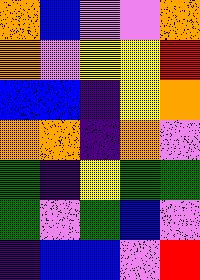[["orange", "blue", "violet", "violet", "orange"], ["orange", "violet", "yellow", "yellow", "red"], ["blue", "blue", "indigo", "yellow", "orange"], ["orange", "orange", "indigo", "orange", "violet"], ["green", "indigo", "yellow", "green", "green"], ["green", "violet", "green", "blue", "violet"], ["indigo", "blue", "blue", "violet", "red"]]